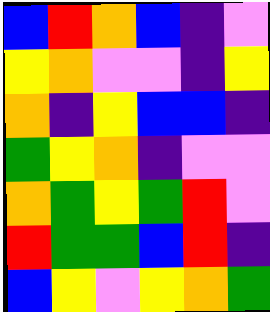[["blue", "red", "orange", "blue", "indigo", "violet"], ["yellow", "orange", "violet", "violet", "indigo", "yellow"], ["orange", "indigo", "yellow", "blue", "blue", "indigo"], ["green", "yellow", "orange", "indigo", "violet", "violet"], ["orange", "green", "yellow", "green", "red", "violet"], ["red", "green", "green", "blue", "red", "indigo"], ["blue", "yellow", "violet", "yellow", "orange", "green"]]